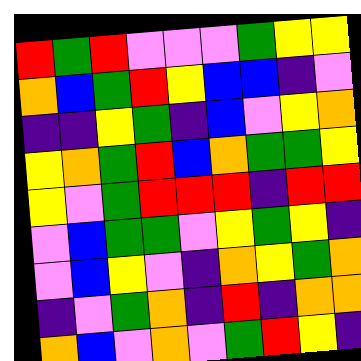[["red", "green", "red", "violet", "violet", "violet", "green", "yellow", "yellow"], ["orange", "blue", "green", "red", "yellow", "blue", "blue", "indigo", "violet"], ["indigo", "indigo", "yellow", "green", "indigo", "blue", "violet", "yellow", "orange"], ["yellow", "orange", "green", "red", "blue", "orange", "green", "green", "yellow"], ["yellow", "violet", "green", "red", "red", "red", "indigo", "red", "red"], ["violet", "blue", "green", "green", "violet", "yellow", "green", "yellow", "indigo"], ["violet", "blue", "yellow", "violet", "indigo", "orange", "yellow", "green", "orange"], ["indigo", "violet", "green", "orange", "indigo", "red", "indigo", "orange", "orange"], ["orange", "blue", "violet", "orange", "violet", "green", "red", "yellow", "indigo"]]